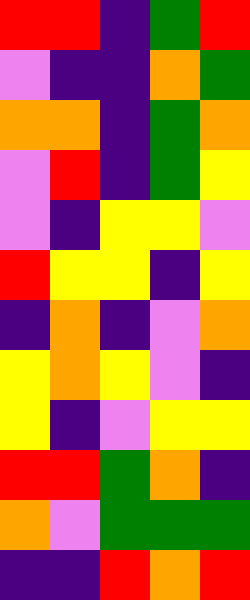[["red", "red", "indigo", "green", "red"], ["violet", "indigo", "indigo", "orange", "green"], ["orange", "orange", "indigo", "green", "orange"], ["violet", "red", "indigo", "green", "yellow"], ["violet", "indigo", "yellow", "yellow", "violet"], ["red", "yellow", "yellow", "indigo", "yellow"], ["indigo", "orange", "indigo", "violet", "orange"], ["yellow", "orange", "yellow", "violet", "indigo"], ["yellow", "indigo", "violet", "yellow", "yellow"], ["red", "red", "green", "orange", "indigo"], ["orange", "violet", "green", "green", "green"], ["indigo", "indigo", "red", "orange", "red"]]